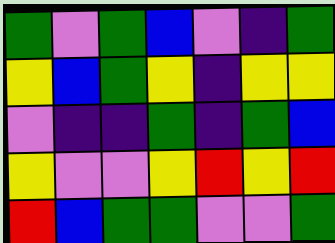[["green", "violet", "green", "blue", "violet", "indigo", "green"], ["yellow", "blue", "green", "yellow", "indigo", "yellow", "yellow"], ["violet", "indigo", "indigo", "green", "indigo", "green", "blue"], ["yellow", "violet", "violet", "yellow", "red", "yellow", "red"], ["red", "blue", "green", "green", "violet", "violet", "green"]]